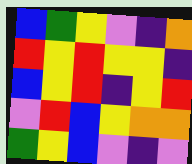[["blue", "green", "yellow", "violet", "indigo", "orange"], ["red", "yellow", "red", "yellow", "yellow", "indigo"], ["blue", "yellow", "red", "indigo", "yellow", "red"], ["violet", "red", "blue", "yellow", "orange", "orange"], ["green", "yellow", "blue", "violet", "indigo", "violet"]]